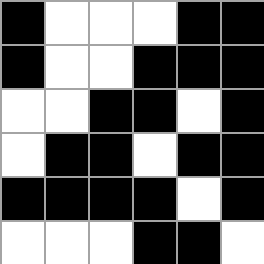[["black", "white", "white", "white", "black", "black"], ["black", "white", "white", "black", "black", "black"], ["white", "white", "black", "black", "white", "black"], ["white", "black", "black", "white", "black", "black"], ["black", "black", "black", "black", "white", "black"], ["white", "white", "white", "black", "black", "white"]]